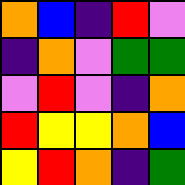[["orange", "blue", "indigo", "red", "violet"], ["indigo", "orange", "violet", "green", "green"], ["violet", "red", "violet", "indigo", "orange"], ["red", "yellow", "yellow", "orange", "blue"], ["yellow", "red", "orange", "indigo", "green"]]